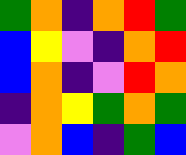[["green", "orange", "indigo", "orange", "red", "green"], ["blue", "yellow", "violet", "indigo", "orange", "red"], ["blue", "orange", "indigo", "violet", "red", "orange"], ["indigo", "orange", "yellow", "green", "orange", "green"], ["violet", "orange", "blue", "indigo", "green", "blue"]]